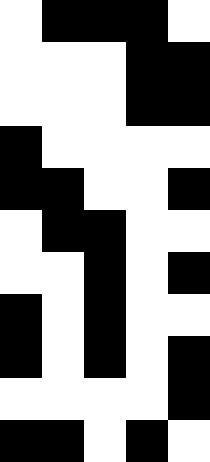[["white", "black", "black", "black", "white"], ["white", "white", "white", "black", "black"], ["white", "white", "white", "black", "black"], ["black", "white", "white", "white", "white"], ["black", "black", "white", "white", "black"], ["white", "black", "black", "white", "white"], ["white", "white", "black", "white", "black"], ["black", "white", "black", "white", "white"], ["black", "white", "black", "white", "black"], ["white", "white", "white", "white", "black"], ["black", "black", "white", "black", "white"]]